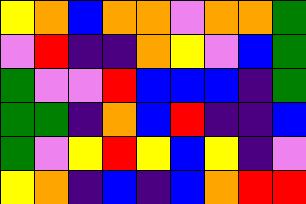[["yellow", "orange", "blue", "orange", "orange", "violet", "orange", "orange", "green"], ["violet", "red", "indigo", "indigo", "orange", "yellow", "violet", "blue", "green"], ["green", "violet", "violet", "red", "blue", "blue", "blue", "indigo", "green"], ["green", "green", "indigo", "orange", "blue", "red", "indigo", "indigo", "blue"], ["green", "violet", "yellow", "red", "yellow", "blue", "yellow", "indigo", "violet"], ["yellow", "orange", "indigo", "blue", "indigo", "blue", "orange", "red", "red"]]